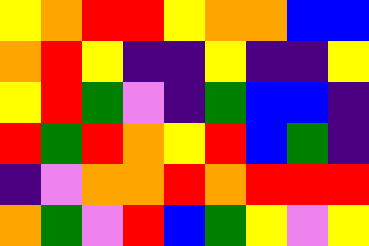[["yellow", "orange", "red", "red", "yellow", "orange", "orange", "blue", "blue"], ["orange", "red", "yellow", "indigo", "indigo", "yellow", "indigo", "indigo", "yellow"], ["yellow", "red", "green", "violet", "indigo", "green", "blue", "blue", "indigo"], ["red", "green", "red", "orange", "yellow", "red", "blue", "green", "indigo"], ["indigo", "violet", "orange", "orange", "red", "orange", "red", "red", "red"], ["orange", "green", "violet", "red", "blue", "green", "yellow", "violet", "yellow"]]